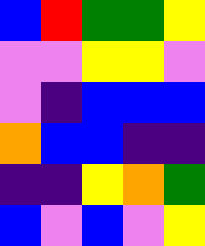[["blue", "red", "green", "green", "yellow"], ["violet", "violet", "yellow", "yellow", "violet"], ["violet", "indigo", "blue", "blue", "blue"], ["orange", "blue", "blue", "indigo", "indigo"], ["indigo", "indigo", "yellow", "orange", "green"], ["blue", "violet", "blue", "violet", "yellow"]]